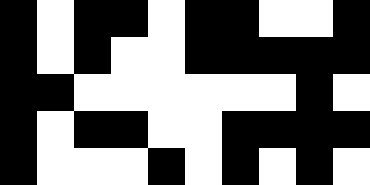[["black", "white", "black", "black", "white", "black", "black", "white", "white", "black"], ["black", "white", "black", "white", "white", "black", "black", "black", "black", "black"], ["black", "black", "white", "white", "white", "white", "white", "white", "black", "white"], ["black", "white", "black", "black", "white", "white", "black", "black", "black", "black"], ["black", "white", "white", "white", "black", "white", "black", "white", "black", "white"]]